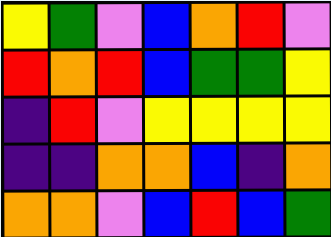[["yellow", "green", "violet", "blue", "orange", "red", "violet"], ["red", "orange", "red", "blue", "green", "green", "yellow"], ["indigo", "red", "violet", "yellow", "yellow", "yellow", "yellow"], ["indigo", "indigo", "orange", "orange", "blue", "indigo", "orange"], ["orange", "orange", "violet", "blue", "red", "blue", "green"]]